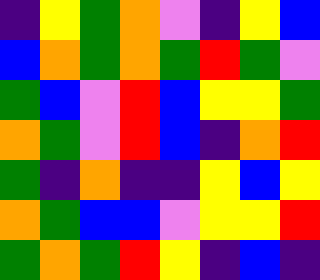[["indigo", "yellow", "green", "orange", "violet", "indigo", "yellow", "blue"], ["blue", "orange", "green", "orange", "green", "red", "green", "violet"], ["green", "blue", "violet", "red", "blue", "yellow", "yellow", "green"], ["orange", "green", "violet", "red", "blue", "indigo", "orange", "red"], ["green", "indigo", "orange", "indigo", "indigo", "yellow", "blue", "yellow"], ["orange", "green", "blue", "blue", "violet", "yellow", "yellow", "red"], ["green", "orange", "green", "red", "yellow", "indigo", "blue", "indigo"]]